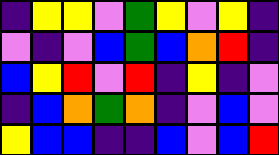[["indigo", "yellow", "yellow", "violet", "green", "yellow", "violet", "yellow", "indigo"], ["violet", "indigo", "violet", "blue", "green", "blue", "orange", "red", "indigo"], ["blue", "yellow", "red", "violet", "red", "indigo", "yellow", "indigo", "violet"], ["indigo", "blue", "orange", "green", "orange", "indigo", "violet", "blue", "violet"], ["yellow", "blue", "blue", "indigo", "indigo", "blue", "violet", "blue", "red"]]